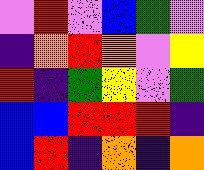[["violet", "red", "violet", "blue", "green", "violet"], ["indigo", "orange", "red", "orange", "violet", "yellow"], ["red", "indigo", "green", "yellow", "violet", "green"], ["blue", "blue", "red", "red", "red", "indigo"], ["blue", "red", "indigo", "orange", "indigo", "orange"]]